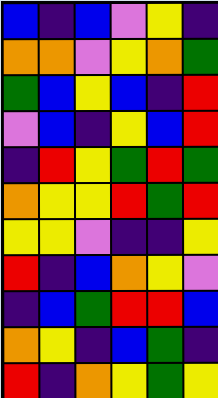[["blue", "indigo", "blue", "violet", "yellow", "indigo"], ["orange", "orange", "violet", "yellow", "orange", "green"], ["green", "blue", "yellow", "blue", "indigo", "red"], ["violet", "blue", "indigo", "yellow", "blue", "red"], ["indigo", "red", "yellow", "green", "red", "green"], ["orange", "yellow", "yellow", "red", "green", "red"], ["yellow", "yellow", "violet", "indigo", "indigo", "yellow"], ["red", "indigo", "blue", "orange", "yellow", "violet"], ["indigo", "blue", "green", "red", "red", "blue"], ["orange", "yellow", "indigo", "blue", "green", "indigo"], ["red", "indigo", "orange", "yellow", "green", "yellow"]]